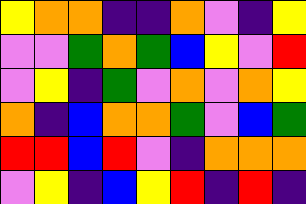[["yellow", "orange", "orange", "indigo", "indigo", "orange", "violet", "indigo", "yellow"], ["violet", "violet", "green", "orange", "green", "blue", "yellow", "violet", "red"], ["violet", "yellow", "indigo", "green", "violet", "orange", "violet", "orange", "yellow"], ["orange", "indigo", "blue", "orange", "orange", "green", "violet", "blue", "green"], ["red", "red", "blue", "red", "violet", "indigo", "orange", "orange", "orange"], ["violet", "yellow", "indigo", "blue", "yellow", "red", "indigo", "red", "indigo"]]